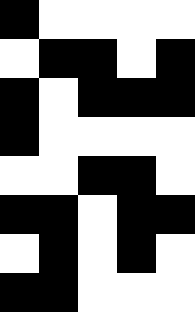[["black", "white", "white", "white", "white"], ["white", "black", "black", "white", "black"], ["black", "white", "black", "black", "black"], ["black", "white", "white", "white", "white"], ["white", "white", "black", "black", "white"], ["black", "black", "white", "black", "black"], ["white", "black", "white", "black", "white"], ["black", "black", "white", "white", "white"]]